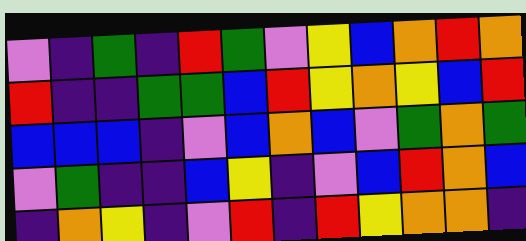[["violet", "indigo", "green", "indigo", "red", "green", "violet", "yellow", "blue", "orange", "red", "orange"], ["red", "indigo", "indigo", "green", "green", "blue", "red", "yellow", "orange", "yellow", "blue", "red"], ["blue", "blue", "blue", "indigo", "violet", "blue", "orange", "blue", "violet", "green", "orange", "green"], ["violet", "green", "indigo", "indigo", "blue", "yellow", "indigo", "violet", "blue", "red", "orange", "blue"], ["indigo", "orange", "yellow", "indigo", "violet", "red", "indigo", "red", "yellow", "orange", "orange", "indigo"]]